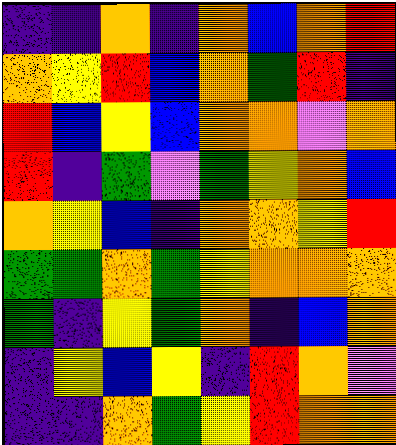[["indigo", "indigo", "orange", "indigo", "orange", "blue", "orange", "red"], ["orange", "yellow", "red", "blue", "orange", "green", "red", "indigo"], ["red", "blue", "yellow", "blue", "orange", "orange", "violet", "orange"], ["red", "indigo", "green", "violet", "green", "yellow", "orange", "blue"], ["orange", "yellow", "blue", "indigo", "orange", "orange", "yellow", "red"], ["green", "green", "orange", "green", "yellow", "orange", "orange", "orange"], ["green", "indigo", "yellow", "green", "orange", "indigo", "blue", "orange"], ["indigo", "yellow", "blue", "yellow", "indigo", "red", "orange", "violet"], ["indigo", "indigo", "orange", "green", "yellow", "red", "orange", "orange"]]